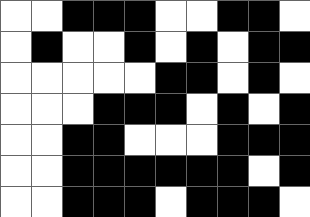[["white", "white", "black", "black", "black", "white", "white", "black", "black", "white"], ["white", "black", "white", "white", "black", "white", "black", "white", "black", "black"], ["white", "white", "white", "white", "white", "black", "black", "white", "black", "white"], ["white", "white", "white", "black", "black", "black", "white", "black", "white", "black"], ["white", "white", "black", "black", "white", "white", "white", "black", "black", "black"], ["white", "white", "black", "black", "black", "black", "black", "black", "white", "black"], ["white", "white", "black", "black", "black", "white", "black", "black", "black", "white"]]